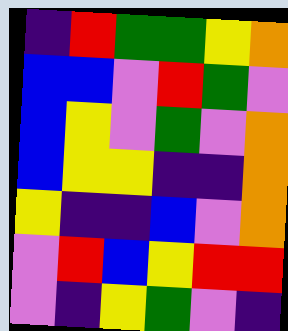[["indigo", "red", "green", "green", "yellow", "orange"], ["blue", "blue", "violet", "red", "green", "violet"], ["blue", "yellow", "violet", "green", "violet", "orange"], ["blue", "yellow", "yellow", "indigo", "indigo", "orange"], ["yellow", "indigo", "indigo", "blue", "violet", "orange"], ["violet", "red", "blue", "yellow", "red", "red"], ["violet", "indigo", "yellow", "green", "violet", "indigo"]]